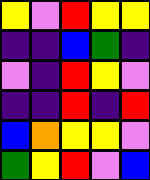[["yellow", "violet", "red", "yellow", "yellow"], ["indigo", "indigo", "blue", "green", "indigo"], ["violet", "indigo", "red", "yellow", "violet"], ["indigo", "indigo", "red", "indigo", "red"], ["blue", "orange", "yellow", "yellow", "violet"], ["green", "yellow", "red", "violet", "blue"]]